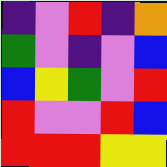[["indigo", "violet", "red", "indigo", "orange"], ["green", "violet", "indigo", "violet", "blue"], ["blue", "yellow", "green", "violet", "red"], ["red", "violet", "violet", "red", "blue"], ["red", "red", "red", "yellow", "yellow"]]